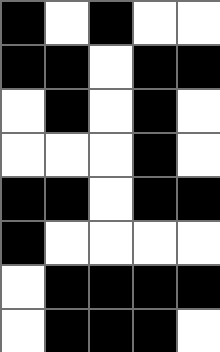[["black", "white", "black", "white", "white"], ["black", "black", "white", "black", "black"], ["white", "black", "white", "black", "white"], ["white", "white", "white", "black", "white"], ["black", "black", "white", "black", "black"], ["black", "white", "white", "white", "white"], ["white", "black", "black", "black", "black"], ["white", "black", "black", "black", "white"]]